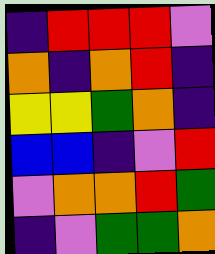[["indigo", "red", "red", "red", "violet"], ["orange", "indigo", "orange", "red", "indigo"], ["yellow", "yellow", "green", "orange", "indigo"], ["blue", "blue", "indigo", "violet", "red"], ["violet", "orange", "orange", "red", "green"], ["indigo", "violet", "green", "green", "orange"]]